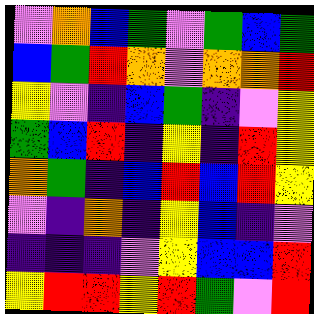[["violet", "orange", "blue", "green", "violet", "green", "blue", "green"], ["blue", "green", "red", "orange", "violet", "orange", "orange", "red"], ["yellow", "violet", "indigo", "blue", "green", "indigo", "violet", "yellow"], ["green", "blue", "red", "indigo", "yellow", "indigo", "red", "yellow"], ["orange", "green", "indigo", "blue", "red", "blue", "red", "yellow"], ["violet", "indigo", "orange", "indigo", "yellow", "blue", "indigo", "violet"], ["indigo", "indigo", "indigo", "violet", "yellow", "blue", "blue", "red"], ["yellow", "red", "red", "yellow", "red", "green", "violet", "red"]]